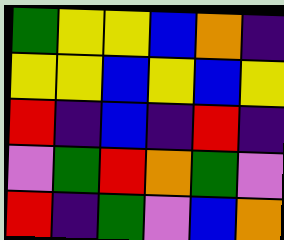[["green", "yellow", "yellow", "blue", "orange", "indigo"], ["yellow", "yellow", "blue", "yellow", "blue", "yellow"], ["red", "indigo", "blue", "indigo", "red", "indigo"], ["violet", "green", "red", "orange", "green", "violet"], ["red", "indigo", "green", "violet", "blue", "orange"]]